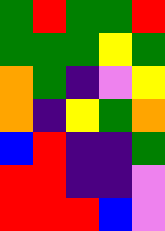[["green", "red", "green", "green", "red"], ["green", "green", "green", "yellow", "green"], ["orange", "green", "indigo", "violet", "yellow"], ["orange", "indigo", "yellow", "green", "orange"], ["blue", "red", "indigo", "indigo", "green"], ["red", "red", "indigo", "indigo", "violet"], ["red", "red", "red", "blue", "violet"]]